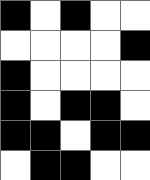[["black", "white", "black", "white", "white"], ["white", "white", "white", "white", "black"], ["black", "white", "white", "white", "white"], ["black", "white", "black", "black", "white"], ["black", "black", "white", "black", "black"], ["white", "black", "black", "white", "white"]]